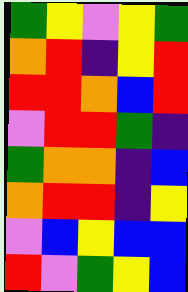[["green", "yellow", "violet", "yellow", "green"], ["orange", "red", "indigo", "yellow", "red"], ["red", "red", "orange", "blue", "red"], ["violet", "red", "red", "green", "indigo"], ["green", "orange", "orange", "indigo", "blue"], ["orange", "red", "red", "indigo", "yellow"], ["violet", "blue", "yellow", "blue", "blue"], ["red", "violet", "green", "yellow", "blue"]]